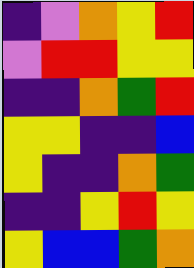[["indigo", "violet", "orange", "yellow", "red"], ["violet", "red", "red", "yellow", "yellow"], ["indigo", "indigo", "orange", "green", "red"], ["yellow", "yellow", "indigo", "indigo", "blue"], ["yellow", "indigo", "indigo", "orange", "green"], ["indigo", "indigo", "yellow", "red", "yellow"], ["yellow", "blue", "blue", "green", "orange"]]